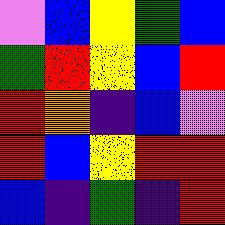[["violet", "blue", "yellow", "green", "blue"], ["green", "red", "yellow", "blue", "red"], ["red", "orange", "indigo", "blue", "violet"], ["red", "blue", "yellow", "red", "red"], ["blue", "indigo", "green", "indigo", "red"]]